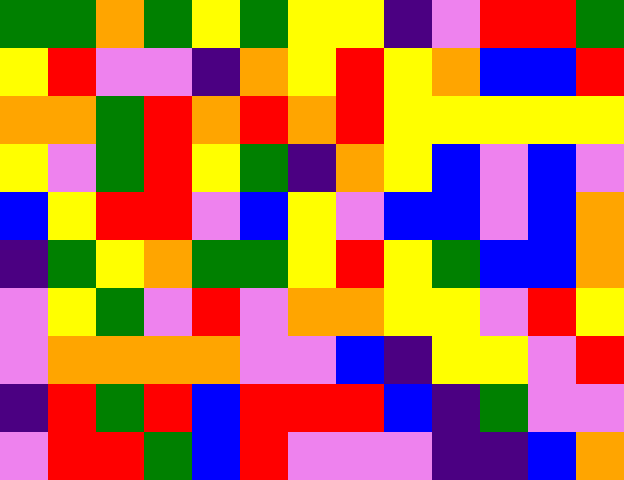[["green", "green", "orange", "green", "yellow", "green", "yellow", "yellow", "indigo", "violet", "red", "red", "green"], ["yellow", "red", "violet", "violet", "indigo", "orange", "yellow", "red", "yellow", "orange", "blue", "blue", "red"], ["orange", "orange", "green", "red", "orange", "red", "orange", "red", "yellow", "yellow", "yellow", "yellow", "yellow"], ["yellow", "violet", "green", "red", "yellow", "green", "indigo", "orange", "yellow", "blue", "violet", "blue", "violet"], ["blue", "yellow", "red", "red", "violet", "blue", "yellow", "violet", "blue", "blue", "violet", "blue", "orange"], ["indigo", "green", "yellow", "orange", "green", "green", "yellow", "red", "yellow", "green", "blue", "blue", "orange"], ["violet", "yellow", "green", "violet", "red", "violet", "orange", "orange", "yellow", "yellow", "violet", "red", "yellow"], ["violet", "orange", "orange", "orange", "orange", "violet", "violet", "blue", "indigo", "yellow", "yellow", "violet", "red"], ["indigo", "red", "green", "red", "blue", "red", "red", "red", "blue", "indigo", "green", "violet", "violet"], ["violet", "red", "red", "green", "blue", "red", "violet", "violet", "violet", "indigo", "indigo", "blue", "orange"]]